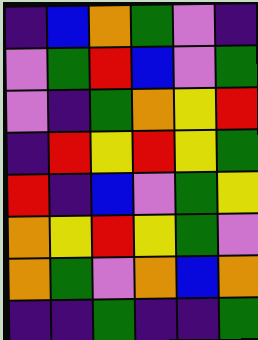[["indigo", "blue", "orange", "green", "violet", "indigo"], ["violet", "green", "red", "blue", "violet", "green"], ["violet", "indigo", "green", "orange", "yellow", "red"], ["indigo", "red", "yellow", "red", "yellow", "green"], ["red", "indigo", "blue", "violet", "green", "yellow"], ["orange", "yellow", "red", "yellow", "green", "violet"], ["orange", "green", "violet", "orange", "blue", "orange"], ["indigo", "indigo", "green", "indigo", "indigo", "green"]]